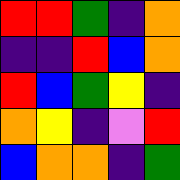[["red", "red", "green", "indigo", "orange"], ["indigo", "indigo", "red", "blue", "orange"], ["red", "blue", "green", "yellow", "indigo"], ["orange", "yellow", "indigo", "violet", "red"], ["blue", "orange", "orange", "indigo", "green"]]